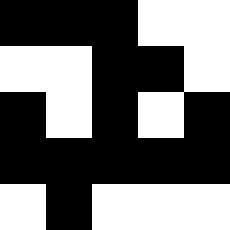[["black", "black", "black", "white", "white"], ["white", "white", "black", "black", "white"], ["black", "white", "black", "white", "black"], ["black", "black", "black", "black", "black"], ["white", "black", "white", "white", "white"]]